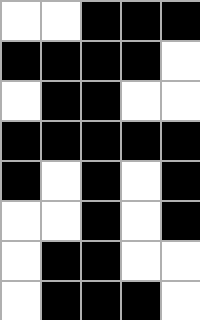[["white", "white", "black", "black", "black"], ["black", "black", "black", "black", "white"], ["white", "black", "black", "white", "white"], ["black", "black", "black", "black", "black"], ["black", "white", "black", "white", "black"], ["white", "white", "black", "white", "black"], ["white", "black", "black", "white", "white"], ["white", "black", "black", "black", "white"]]